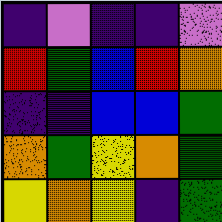[["indigo", "violet", "indigo", "indigo", "violet"], ["red", "green", "blue", "red", "orange"], ["indigo", "indigo", "blue", "blue", "green"], ["orange", "green", "yellow", "orange", "green"], ["yellow", "orange", "yellow", "indigo", "green"]]